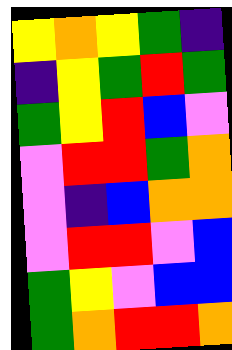[["yellow", "orange", "yellow", "green", "indigo"], ["indigo", "yellow", "green", "red", "green"], ["green", "yellow", "red", "blue", "violet"], ["violet", "red", "red", "green", "orange"], ["violet", "indigo", "blue", "orange", "orange"], ["violet", "red", "red", "violet", "blue"], ["green", "yellow", "violet", "blue", "blue"], ["green", "orange", "red", "red", "orange"]]